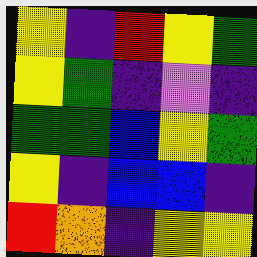[["yellow", "indigo", "red", "yellow", "green"], ["yellow", "green", "indigo", "violet", "indigo"], ["green", "green", "blue", "yellow", "green"], ["yellow", "indigo", "blue", "blue", "indigo"], ["red", "orange", "indigo", "yellow", "yellow"]]